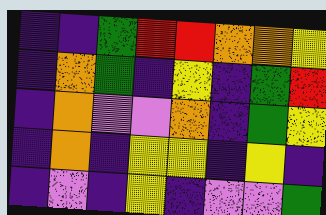[["indigo", "indigo", "green", "red", "red", "orange", "orange", "yellow"], ["indigo", "orange", "green", "indigo", "yellow", "indigo", "green", "red"], ["indigo", "orange", "violet", "violet", "orange", "indigo", "green", "yellow"], ["indigo", "orange", "indigo", "yellow", "yellow", "indigo", "yellow", "indigo"], ["indigo", "violet", "indigo", "yellow", "indigo", "violet", "violet", "green"]]